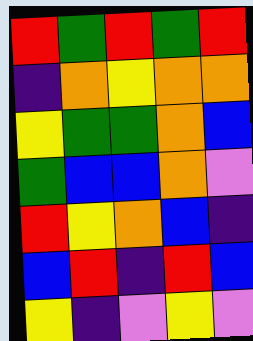[["red", "green", "red", "green", "red"], ["indigo", "orange", "yellow", "orange", "orange"], ["yellow", "green", "green", "orange", "blue"], ["green", "blue", "blue", "orange", "violet"], ["red", "yellow", "orange", "blue", "indigo"], ["blue", "red", "indigo", "red", "blue"], ["yellow", "indigo", "violet", "yellow", "violet"]]